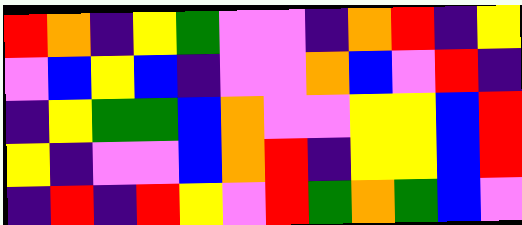[["red", "orange", "indigo", "yellow", "green", "violet", "violet", "indigo", "orange", "red", "indigo", "yellow"], ["violet", "blue", "yellow", "blue", "indigo", "violet", "violet", "orange", "blue", "violet", "red", "indigo"], ["indigo", "yellow", "green", "green", "blue", "orange", "violet", "violet", "yellow", "yellow", "blue", "red"], ["yellow", "indigo", "violet", "violet", "blue", "orange", "red", "indigo", "yellow", "yellow", "blue", "red"], ["indigo", "red", "indigo", "red", "yellow", "violet", "red", "green", "orange", "green", "blue", "violet"]]